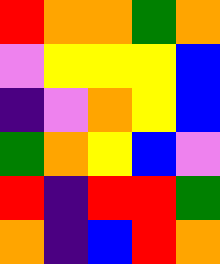[["red", "orange", "orange", "green", "orange"], ["violet", "yellow", "yellow", "yellow", "blue"], ["indigo", "violet", "orange", "yellow", "blue"], ["green", "orange", "yellow", "blue", "violet"], ["red", "indigo", "red", "red", "green"], ["orange", "indigo", "blue", "red", "orange"]]